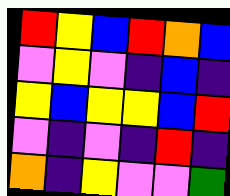[["red", "yellow", "blue", "red", "orange", "blue"], ["violet", "yellow", "violet", "indigo", "blue", "indigo"], ["yellow", "blue", "yellow", "yellow", "blue", "red"], ["violet", "indigo", "violet", "indigo", "red", "indigo"], ["orange", "indigo", "yellow", "violet", "violet", "green"]]